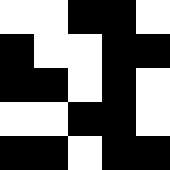[["white", "white", "black", "black", "white"], ["black", "white", "white", "black", "black"], ["black", "black", "white", "black", "white"], ["white", "white", "black", "black", "white"], ["black", "black", "white", "black", "black"]]